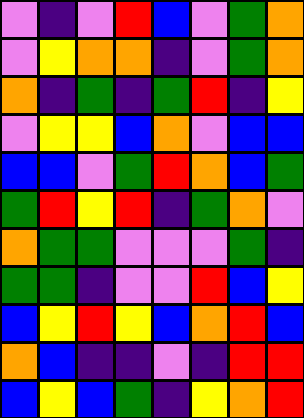[["violet", "indigo", "violet", "red", "blue", "violet", "green", "orange"], ["violet", "yellow", "orange", "orange", "indigo", "violet", "green", "orange"], ["orange", "indigo", "green", "indigo", "green", "red", "indigo", "yellow"], ["violet", "yellow", "yellow", "blue", "orange", "violet", "blue", "blue"], ["blue", "blue", "violet", "green", "red", "orange", "blue", "green"], ["green", "red", "yellow", "red", "indigo", "green", "orange", "violet"], ["orange", "green", "green", "violet", "violet", "violet", "green", "indigo"], ["green", "green", "indigo", "violet", "violet", "red", "blue", "yellow"], ["blue", "yellow", "red", "yellow", "blue", "orange", "red", "blue"], ["orange", "blue", "indigo", "indigo", "violet", "indigo", "red", "red"], ["blue", "yellow", "blue", "green", "indigo", "yellow", "orange", "red"]]